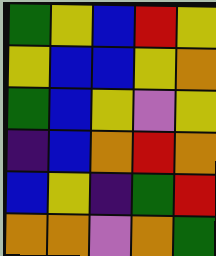[["green", "yellow", "blue", "red", "yellow"], ["yellow", "blue", "blue", "yellow", "orange"], ["green", "blue", "yellow", "violet", "yellow"], ["indigo", "blue", "orange", "red", "orange"], ["blue", "yellow", "indigo", "green", "red"], ["orange", "orange", "violet", "orange", "green"]]